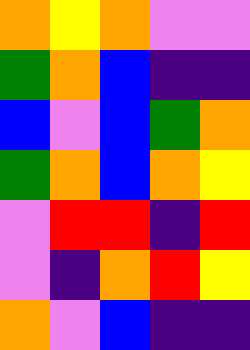[["orange", "yellow", "orange", "violet", "violet"], ["green", "orange", "blue", "indigo", "indigo"], ["blue", "violet", "blue", "green", "orange"], ["green", "orange", "blue", "orange", "yellow"], ["violet", "red", "red", "indigo", "red"], ["violet", "indigo", "orange", "red", "yellow"], ["orange", "violet", "blue", "indigo", "indigo"]]